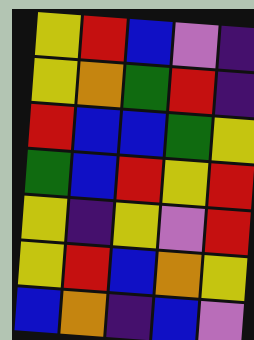[["yellow", "red", "blue", "violet", "indigo"], ["yellow", "orange", "green", "red", "indigo"], ["red", "blue", "blue", "green", "yellow"], ["green", "blue", "red", "yellow", "red"], ["yellow", "indigo", "yellow", "violet", "red"], ["yellow", "red", "blue", "orange", "yellow"], ["blue", "orange", "indigo", "blue", "violet"]]